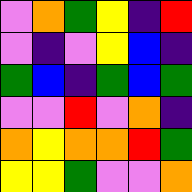[["violet", "orange", "green", "yellow", "indigo", "red"], ["violet", "indigo", "violet", "yellow", "blue", "indigo"], ["green", "blue", "indigo", "green", "blue", "green"], ["violet", "violet", "red", "violet", "orange", "indigo"], ["orange", "yellow", "orange", "orange", "red", "green"], ["yellow", "yellow", "green", "violet", "violet", "orange"]]